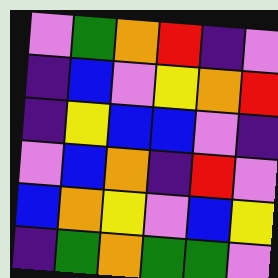[["violet", "green", "orange", "red", "indigo", "violet"], ["indigo", "blue", "violet", "yellow", "orange", "red"], ["indigo", "yellow", "blue", "blue", "violet", "indigo"], ["violet", "blue", "orange", "indigo", "red", "violet"], ["blue", "orange", "yellow", "violet", "blue", "yellow"], ["indigo", "green", "orange", "green", "green", "violet"]]